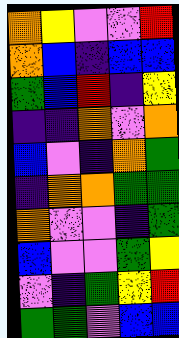[["orange", "yellow", "violet", "violet", "red"], ["orange", "blue", "indigo", "blue", "blue"], ["green", "blue", "red", "indigo", "yellow"], ["indigo", "indigo", "orange", "violet", "orange"], ["blue", "violet", "indigo", "orange", "green"], ["indigo", "orange", "orange", "green", "green"], ["orange", "violet", "violet", "indigo", "green"], ["blue", "violet", "violet", "green", "yellow"], ["violet", "indigo", "green", "yellow", "red"], ["green", "green", "violet", "blue", "blue"]]